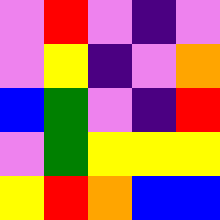[["violet", "red", "violet", "indigo", "violet"], ["violet", "yellow", "indigo", "violet", "orange"], ["blue", "green", "violet", "indigo", "red"], ["violet", "green", "yellow", "yellow", "yellow"], ["yellow", "red", "orange", "blue", "blue"]]